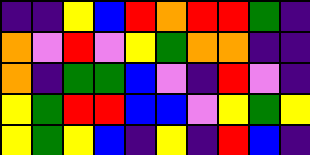[["indigo", "indigo", "yellow", "blue", "red", "orange", "red", "red", "green", "indigo"], ["orange", "violet", "red", "violet", "yellow", "green", "orange", "orange", "indigo", "indigo"], ["orange", "indigo", "green", "green", "blue", "violet", "indigo", "red", "violet", "indigo"], ["yellow", "green", "red", "red", "blue", "blue", "violet", "yellow", "green", "yellow"], ["yellow", "green", "yellow", "blue", "indigo", "yellow", "indigo", "red", "blue", "indigo"]]